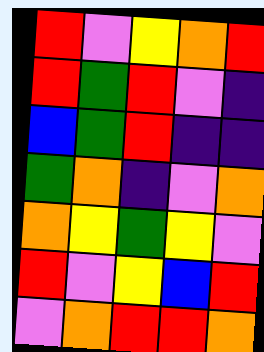[["red", "violet", "yellow", "orange", "red"], ["red", "green", "red", "violet", "indigo"], ["blue", "green", "red", "indigo", "indigo"], ["green", "orange", "indigo", "violet", "orange"], ["orange", "yellow", "green", "yellow", "violet"], ["red", "violet", "yellow", "blue", "red"], ["violet", "orange", "red", "red", "orange"]]